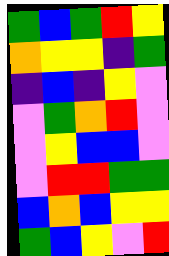[["green", "blue", "green", "red", "yellow"], ["orange", "yellow", "yellow", "indigo", "green"], ["indigo", "blue", "indigo", "yellow", "violet"], ["violet", "green", "orange", "red", "violet"], ["violet", "yellow", "blue", "blue", "violet"], ["violet", "red", "red", "green", "green"], ["blue", "orange", "blue", "yellow", "yellow"], ["green", "blue", "yellow", "violet", "red"]]